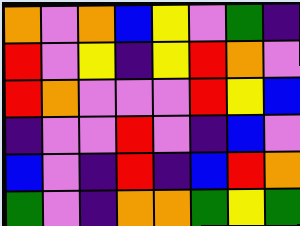[["orange", "violet", "orange", "blue", "yellow", "violet", "green", "indigo"], ["red", "violet", "yellow", "indigo", "yellow", "red", "orange", "violet"], ["red", "orange", "violet", "violet", "violet", "red", "yellow", "blue"], ["indigo", "violet", "violet", "red", "violet", "indigo", "blue", "violet"], ["blue", "violet", "indigo", "red", "indigo", "blue", "red", "orange"], ["green", "violet", "indigo", "orange", "orange", "green", "yellow", "green"]]